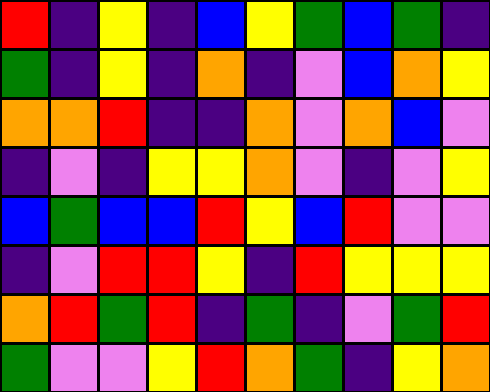[["red", "indigo", "yellow", "indigo", "blue", "yellow", "green", "blue", "green", "indigo"], ["green", "indigo", "yellow", "indigo", "orange", "indigo", "violet", "blue", "orange", "yellow"], ["orange", "orange", "red", "indigo", "indigo", "orange", "violet", "orange", "blue", "violet"], ["indigo", "violet", "indigo", "yellow", "yellow", "orange", "violet", "indigo", "violet", "yellow"], ["blue", "green", "blue", "blue", "red", "yellow", "blue", "red", "violet", "violet"], ["indigo", "violet", "red", "red", "yellow", "indigo", "red", "yellow", "yellow", "yellow"], ["orange", "red", "green", "red", "indigo", "green", "indigo", "violet", "green", "red"], ["green", "violet", "violet", "yellow", "red", "orange", "green", "indigo", "yellow", "orange"]]